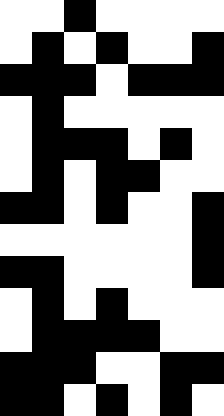[["white", "white", "black", "white", "white", "white", "white"], ["white", "black", "white", "black", "white", "white", "black"], ["black", "black", "black", "white", "black", "black", "black"], ["white", "black", "white", "white", "white", "white", "white"], ["white", "black", "black", "black", "white", "black", "white"], ["white", "black", "white", "black", "black", "white", "white"], ["black", "black", "white", "black", "white", "white", "black"], ["white", "white", "white", "white", "white", "white", "black"], ["black", "black", "white", "white", "white", "white", "black"], ["white", "black", "white", "black", "white", "white", "white"], ["white", "black", "black", "black", "black", "white", "white"], ["black", "black", "black", "white", "white", "black", "black"], ["black", "black", "white", "black", "white", "black", "white"]]